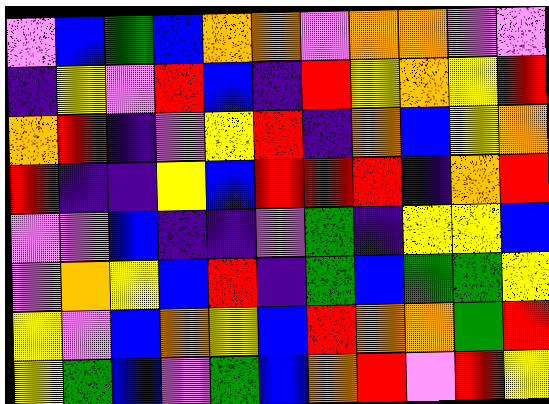[["violet", "blue", "green", "blue", "orange", "orange", "violet", "orange", "orange", "violet", "violet"], ["indigo", "yellow", "violet", "red", "blue", "indigo", "red", "yellow", "orange", "yellow", "red"], ["orange", "red", "indigo", "violet", "yellow", "red", "indigo", "orange", "blue", "yellow", "orange"], ["red", "indigo", "indigo", "yellow", "blue", "red", "red", "red", "indigo", "orange", "red"], ["violet", "violet", "blue", "indigo", "indigo", "violet", "green", "indigo", "yellow", "yellow", "blue"], ["violet", "orange", "yellow", "blue", "red", "indigo", "green", "blue", "green", "green", "yellow"], ["yellow", "violet", "blue", "orange", "yellow", "blue", "red", "orange", "orange", "green", "red"], ["yellow", "green", "blue", "violet", "green", "blue", "orange", "red", "violet", "red", "yellow"]]